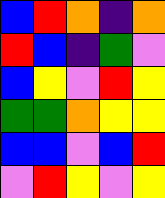[["blue", "red", "orange", "indigo", "orange"], ["red", "blue", "indigo", "green", "violet"], ["blue", "yellow", "violet", "red", "yellow"], ["green", "green", "orange", "yellow", "yellow"], ["blue", "blue", "violet", "blue", "red"], ["violet", "red", "yellow", "violet", "yellow"]]